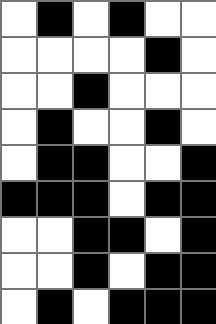[["white", "black", "white", "black", "white", "white"], ["white", "white", "white", "white", "black", "white"], ["white", "white", "black", "white", "white", "white"], ["white", "black", "white", "white", "black", "white"], ["white", "black", "black", "white", "white", "black"], ["black", "black", "black", "white", "black", "black"], ["white", "white", "black", "black", "white", "black"], ["white", "white", "black", "white", "black", "black"], ["white", "black", "white", "black", "black", "black"]]